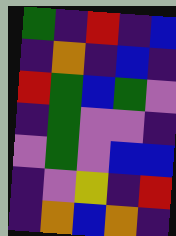[["green", "indigo", "red", "indigo", "blue"], ["indigo", "orange", "indigo", "blue", "indigo"], ["red", "green", "blue", "green", "violet"], ["indigo", "green", "violet", "violet", "indigo"], ["violet", "green", "violet", "blue", "blue"], ["indigo", "violet", "yellow", "indigo", "red"], ["indigo", "orange", "blue", "orange", "indigo"]]